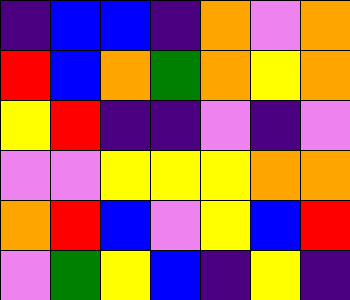[["indigo", "blue", "blue", "indigo", "orange", "violet", "orange"], ["red", "blue", "orange", "green", "orange", "yellow", "orange"], ["yellow", "red", "indigo", "indigo", "violet", "indigo", "violet"], ["violet", "violet", "yellow", "yellow", "yellow", "orange", "orange"], ["orange", "red", "blue", "violet", "yellow", "blue", "red"], ["violet", "green", "yellow", "blue", "indigo", "yellow", "indigo"]]